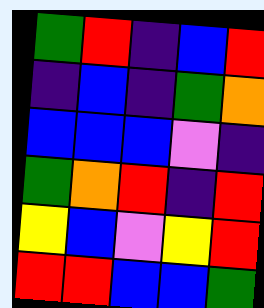[["green", "red", "indigo", "blue", "red"], ["indigo", "blue", "indigo", "green", "orange"], ["blue", "blue", "blue", "violet", "indigo"], ["green", "orange", "red", "indigo", "red"], ["yellow", "blue", "violet", "yellow", "red"], ["red", "red", "blue", "blue", "green"]]